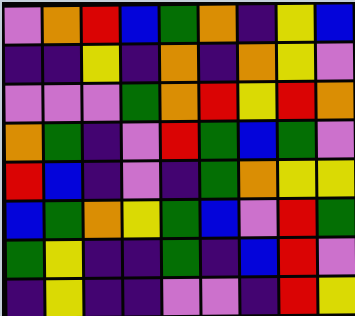[["violet", "orange", "red", "blue", "green", "orange", "indigo", "yellow", "blue"], ["indigo", "indigo", "yellow", "indigo", "orange", "indigo", "orange", "yellow", "violet"], ["violet", "violet", "violet", "green", "orange", "red", "yellow", "red", "orange"], ["orange", "green", "indigo", "violet", "red", "green", "blue", "green", "violet"], ["red", "blue", "indigo", "violet", "indigo", "green", "orange", "yellow", "yellow"], ["blue", "green", "orange", "yellow", "green", "blue", "violet", "red", "green"], ["green", "yellow", "indigo", "indigo", "green", "indigo", "blue", "red", "violet"], ["indigo", "yellow", "indigo", "indigo", "violet", "violet", "indigo", "red", "yellow"]]